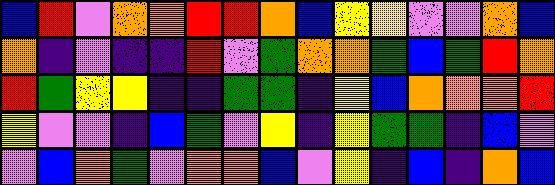[["blue", "red", "violet", "orange", "orange", "red", "red", "orange", "blue", "yellow", "yellow", "violet", "violet", "orange", "blue"], ["orange", "indigo", "violet", "indigo", "indigo", "red", "violet", "green", "orange", "orange", "green", "blue", "green", "red", "orange"], ["red", "green", "yellow", "yellow", "indigo", "indigo", "green", "green", "indigo", "yellow", "blue", "orange", "orange", "orange", "red"], ["yellow", "violet", "violet", "indigo", "blue", "green", "violet", "yellow", "indigo", "yellow", "green", "green", "indigo", "blue", "violet"], ["violet", "blue", "orange", "green", "violet", "orange", "orange", "blue", "violet", "yellow", "indigo", "blue", "indigo", "orange", "blue"]]